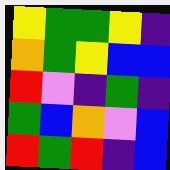[["yellow", "green", "green", "yellow", "indigo"], ["orange", "green", "yellow", "blue", "blue"], ["red", "violet", "indigo", "green", "indigo"], ["green", "blue", "orange", "violet", "blue"], ["red", "green", "red", "indigo", "blue"]]